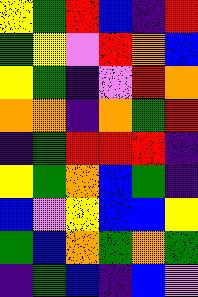[["yellow", "green", "red", "blue", "indigo", "red"], ["green", "yellow", "violet", "red", "orange", "blue"], ["yellow", "green", "indigo", "violet", "red", "orange"], ["orange", "orange", "indigo", "orange", "green", "red"], ["indigo", "green", "red", "red", "red", "indigo"], ["yellow", "green", "orange", "blue", "green", "indigo"], ["blue", "violet", "yellow", "blue", "blue", "yellow"], ["green", "blue", "orange", "green", "orange", "green"], ["indigo", "green", "blue", "indigo", "blue", "violet"]]